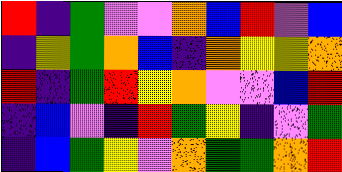[["red", "indigo", "green", "violet", "violet", "orange", "blue", "red", "violet", "blue"], ["indigo", "yellow", "green", "orange", "blue", "indigo", "orange", "yellow", "yellow", "orange"], ["red", "indigo", "green", "red", "yellow", "orange", "violet", "violet", "blue", "red"], ["indigo", "blue", "violet", "indigo", "red", "green", "yellow", "indigo", "violet", "green"], ["indigo", "blue", "green", "yellow", "violet", "orange", "green", "green", "orange", "red"]]